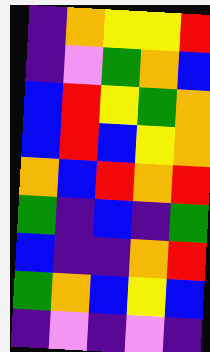[["indigo", "orange", "yellow", "yellow", "red"], ["indigo", "violet", "green", "orange", "blue"], ["blue", "red", "yellow", "green", "orange"], ["blue", "red", "blue", "yellow", "orange"], ["orange", "blue", "red", "orange", "red"], ["green", "indigo", "blue", "indigo", "green"], ["blue", "indigo", "indigo", "orange", "red"], ["green", "orange", "blue", "yellow", "blue"], ["indigo", "violet", "indigo", "violet", "indigo"]]